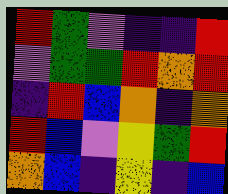[["red", "green", "violet", "indigo", "indigo", "red"], ["violet", "green", "green", "red", "orange", "red"], ["indigo", "red", "blue", "orange", "indigo", "orange"], ["red", "blue", "violet", "yellow", "green", "red"], ["orange", "blue", "indigo", "yellow", "indigo", "blue"]]